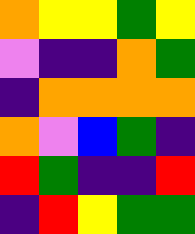[["orange", "yellow", "yellow", "green", "yellow"], ["violet", "indigo", "indigo", "orange", "green"], ["indigo", "orange", "orange", "orange", "orange"], ["orange", "violet", "blue", "green", "indigo"], ["red", "green", "indigo", "indigo", "red"], ["indigo", "red", "yellow", "green", "green"]]